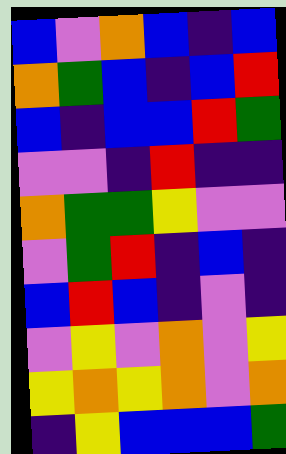[["blue", "violet", "orange", "blue", "indigo", "blue"], ["orange", "green", "blue", "indigo", "blue", "red"], ["blue", "indigo", "blue", "blue", "red", "green"], ["violet", "violet", "indigo", "red", "indigo", "indigo"], ["orange", "green", "green", "yellow", "violet", "violet"], ["violet", "green", "red", "indigo", "blue", "indigo"], ["blue", "red", "blue", "indigo", "violet", "indigo"], ["violet", "yellow", "violet", "orange", "violet", "yellow"], ["yellow", "orange", "yellow", "orange", "violet", "orange"], ["indigo", "yellow", "blue", "blue", "blue", "green"]]